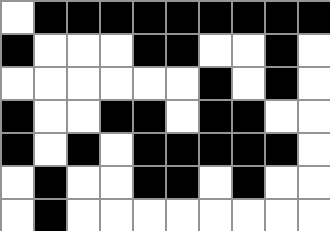[["white", "black", "black", "black", "black", "black", "black", "black", "black", "black"], ["black", "white", "white", "white", "black", "black", "white", "white", "black", "white"], ["white", "white", "white", "white", "white", "white", "black", "white", "black", "white"], ["black", "white", "white", "black", "black", "white", "black", "black", "white", "white"], ["black", "white", "black", "white", "black", "black", "black", "black", "black", "white"], ["white", "black", "white", "white", "black", "black", "white", "black", "white", "white"], ["white", "black", "white", "white", "white", "white", "white", "white", "white", "white"]]